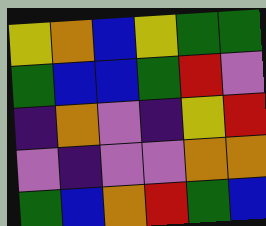[["yellow", "orange", "blue", "yellow", "green", "green"], ["green", "blue", "blue", "green", "red", "violet"], ["indigo", "orange", "violet", "indigo", "yellow", "red"], ["violet", "indigo", "violet", "violet", "orange", "orange"], ["green", "blue", "orange", "red", "green", "blue"]]